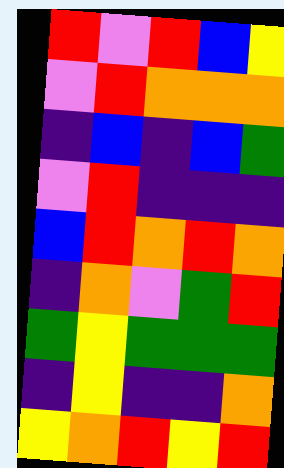[["red", "violet", "red", "blue", "yellow"], ["violet", "red", "orange", "orange", "orange"], ["indigo", "blue", "indigo", "blue", "green"], ["violet", "red", "indigo", "indigo", "indigo"], ["blue", "red", "orange", "red", "orange"], ["indigo", "orange", "violet", "green", "red"], ["green", "yellow", "green", "green", "green"], ["indigo", "yellow", "indigo", "indigo", "orange"], ["yellow", "orange", "red", "yellow", "red"]]